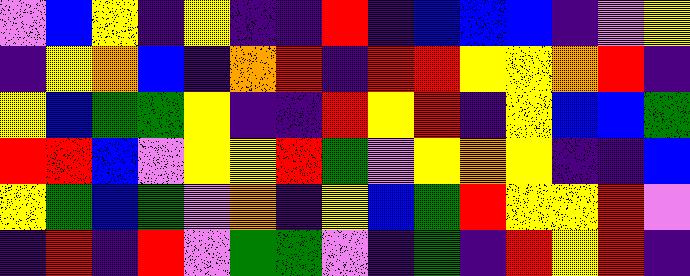[["violet", "blue", "yellow", "indigo", "yellow", "indigo", "indigo", "red", "indigo", "blue", "blue", "blue", "indigo", "violet", "yellow"], ["indigo", "yellow", "orange", "blue", "indigo", "orange", "red", "indigo", "red", "red", "yellow", "yellow", "orange", "red", "indigo"], ["yellow", "blue", "green", "green", "yellow", "indigo", "indigo", "red", "yellow", "red", "indigo", "yellow", "blue", "blue", "green"], ["red", "red", "blue", "violet", "yellow", "yellow", "red", "green", "violet", "yellow", "orange", "yellow", "indigo", "indigo", "blue"], ["yellow", "green", "blue", "green", "violet", "orange", "indigo", "yellow", "blue", "green", "red", "yellow", "yellow", "red", "violet"], ["indigo", "red", "indigo", "red", "violet", "green", "green", "violet", "indigo", "green", "indigo", "red", "yellow", "red", "indigo"]]